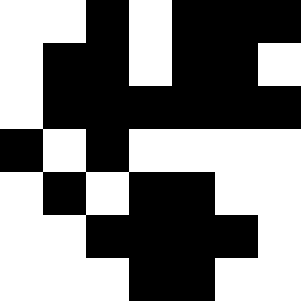[["white", "white", "black", "white", "black", "black", "black"], ["white", "black", "black", "white", "black", "black", "white"], ["white", "black", "black", "black", "black", "black", "black"], ["black", "white", "black", "white", "white", "white", "white"], ["white", "black", "white", "black", "black", "white", "white"], ["white", "white", "black", "black", "black", "black", "white"], ["white", "white", "white", "black", "black", "white", "white"]]